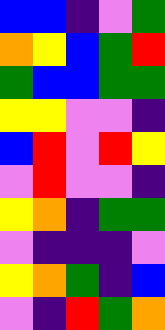[["blue", "blue", "indigo", "violet", "green"], ["orange", "yellow", "blue", "green", "red"], ["green", "blue", "blue", "green", "green"], ["yellow", "yellow", "violet", "violet", "indigo"], ["blue", "red", "violet", "red", "yellow"], ["violet", "red", "violet", "violet", "indigo"], ["yellow", "orange", "indigo", "green", "green"], ["violet", "indigo", "indigo", "indigo", "violet"], ["yellow", "orange", "green", "indigo", "blue"], ["violet", "indigo", "red", "green", "orange"]]